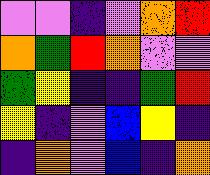[["violet", "violet", "indigo", "violet", "orange", "red"], ["orange", "green", "red", "orange", "violet", "violet"], ["green", "yellow", "indigo", "indigo", "green", "red"], ["yellow", "indigo", "violet", "blue", "yellow", "indigo"], ["indigo", "orange", "violet", "blue", "indigo", "orange"]]